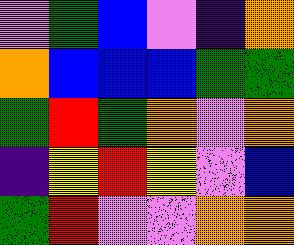[["violet", "green", "blue", "violet", "indigo", "orange"], ["orange", "blue", "blue", "blue", "green", "green"], ["green", "red", "green", "orange", "violet", "orange"], ["indigo", "yellow", "red", "yellow", "violet", "blue"], ["green", "red", "violet", "violet", "orange", "orange"]]